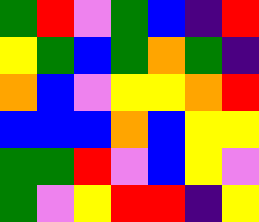[["green", "red", "violet", "green", "blue", "indigo", "red"], ["yellow", "green", "blue", "green", "orange", "green", "indigo"], ["orange", "blue", "violet", "yellow", "yellow", "orange", "red"], ["blue", "blue", "blue", "orange", "blue", "yellow", "yellow"], ["green", "green", "red", "violet", "blue", "yellow", "violet"], ["green", "violet", "yellow", "red", "red", "indigo", "yellow"]]